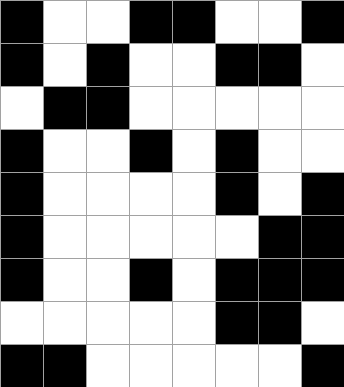[["black", "white", "white", "black", "black", "white", "white", "black"], ["black", "white", "black", "white", "white", "black", "black", "white"], ["white", "black", "black", "white", "white", "white", "white", "white"], ["black", "white", "white", "black", "white", "black", "white", "white"], ["black", "white", "white", "white", "white", "black", "white", "black"], ["black", "white", "white", "white", "white", "white", "black", "black"], ["black", "white", "white", "black", "white", "black", "black", "black"], ["white", "white", "white", "white", "white", "black", "black", "white"], ["black", "black", "white", "white", "white", "white", "white", "black"]]